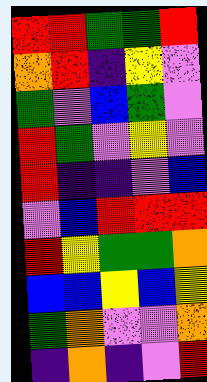[["red", "red", "green", "green", "red"], ["orange", "red", "indigo", "yellow", "violet"], ["green", "violet", "blue", "green", "violet"], ["red", "green", "violet", "yellow", "violet"], ["red", "indigo", "indigo", "violet", "blue"], ["violet", "blue", "red", "red", "red"], ["red", "yellow", "green", "green", "orange"], ["blue", "blue", "yellow", "blue", "yellow"], ["green", "orange", "violet", "violet", "orange"], ["indigo", "orange", "indigo", "violet", "red"]]